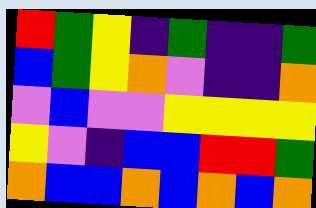[["red", "green", "yellow", "indigo", "green", "indigo", "indigo", "green"], ["blue", "green", "yellow", "orange", "violet", "indigo", "indigo", "orange"], ["violet", "blue", "violet", "violet", "yellow", "yellow", "yellow", "yellow"], ["yellow", "violet", "indigo", "blue", "blue", "red", "red", "green"], ["orange", "blue", "blue", "orange", "blue", "orange", "blue", "orange"]]